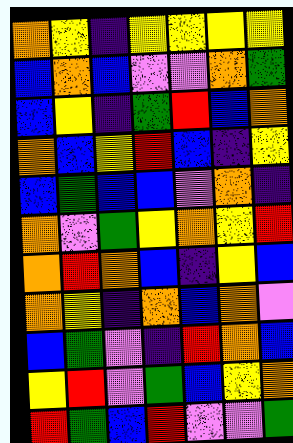[["orange", "yellow", "indigo", "yellow", "yellow", "yellow", "yellow"], ["blue", "orange", "blue", "violet", "violet", "orange", "green"], ["blue", "yellow", "indigo", "green", "red", "blue", "orange"], ["orange", "blue", "yellow", "red", "blue", "indigo", "yellow"], ["blue", "green", "blue", "blue", "violet", "orange", "indigo"], ["orange", "violet", "green", "yellow", "orange", "yellow", "red"], ["orange", "red", "orange", "blue", "indigo", "yellow", "blue"], ["orange", "yellow", "indigo", "orange", "blue", "orange", "violet"], ["blue", "green", "violet", "indigo", "red", "orange", "blue"], ["yellow", "red", "violet", "green", "blue", "yellow", "orange"], ["red", "green", "blue", "red", "violet", "violet", "green"]]